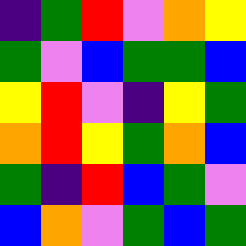[["indigo", "green", "red", "violet", "orange", "yellow"], ["green", "violet", "blue", "green", "green", "blue"], ["yellow", "red", "violet", "indigo", "yellow", "green"], ["orange", "red", "yellow", "green", "orange", "blue"], ["green", "indigo", "red", "blue", "green", "violet"], ["blue", "orange", "violet", "green", "blue", "green"]]